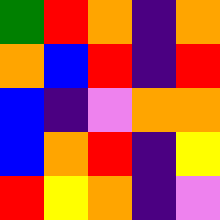[["green", "red", "orange", "indigo", "orange"], ["orange", "blue", "red", "indigo", "red"], ["blue", "indigo", "violet", "orange", "orange"], ["blue", "orange", "red", "indigo", "yellow"], ["red", "yellow", "orange", "indigo", "violet"]]